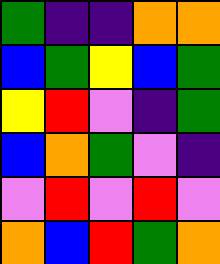[["green", "indigo", "indigo", "orange", "orange"], ["blue", "green", "yellow", "blue", "green"], ["yellow", "red", "violet", "indigo", "green"], ["blue", "orange", "green", "violet", "indigo"], ["violet", "red", "violet", "red", "violet"], ["orange", "blue", "red", "green", "orange"]]